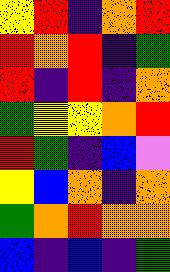[["yellow", "red", "indigo", "orange", "red"], ["red", "orange", "red", "indigo", "green"], ["red", "indigo", "red", "indigo", "orange"], ["green", "yellow", "yellow", "orange", "red"], ["red", "green", "indigo", "blue", "violet"], ["yellow", "blue", "orange", "indigo", "orange"], ["green", "orange", "red", "orange", "orange"], ["blue", "indigo", "blue", "indigo", "green"]]